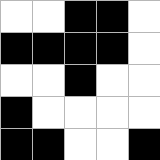[["white", "white", "black", "black", "white"], ["black", "black", "black", "black", "white"], ["white", "white", "black", "white", "white"], ["black", "white", "white", "white", "white"], ["black", "black", "white", "white", "black"]]